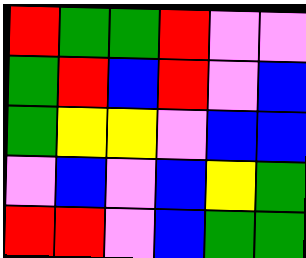[["red", "green", "green", "red", "violet", "violet"], ["green", "red", "blue", "red", "violet", "blue"], ["green", "yellow", "yellow", "violet", "blue", "blue"], ["violet", "blue", "violet", "blue", "yellow", "green"], ["red", "red", "violet", "blue", "green", "green"]]